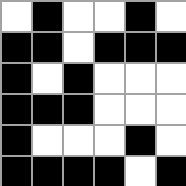[["white", "black", "white", "white", "black", "white"], ["black", "black", "white", "black", "black", "black"], ["black", "white", "black", "white", "white", "white"], ["black", "black", "black", "white", "white", "white"], ["black", "white", "white", "white", "black", "white"], ["black", "black", "black", "black", "white", "black"]]